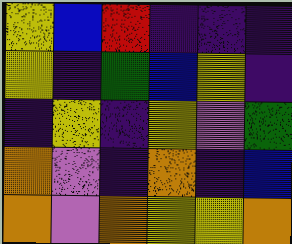[["yellow", "blue", "red", "indigo", "indigo", "indigo"], ["yellow", "indigo", "green", "blue", "yellow", "indigo"], ["indigo", "yellow", "indigo", "yellow", "violet", "green"], ["orange", "violet", "indigo", "orange", "indigo", "blue"], ["orange", "violet", "orange", "yellow", "yellow", "orange"]]